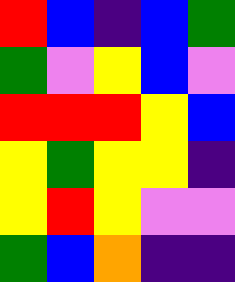[["red", "blue", "indigo", "blue", "green"], ["green", "violet", "yellow", "blue", "violet"], ["red", "red", "red", "yellow", "blue"], ["yellow", "green", "yellow", "yellow", "indigo"], ["yellow", "red", "yellow", "violet", "violet"], ["green", "blue", "orange", "indigo", "indigo"]]